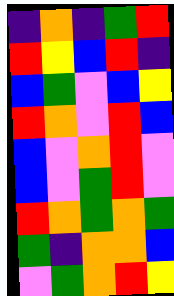[["indigo", "orange", "indigo", "green", "red"], ["red", "yellow", "blue", "red", "indigo"], ["blue", "green", "violet", "blue", "yellow"], ["red", "orange", "violet", "red", "blue"], ["blue", "violet", "orange", "red", "violet"], ["blue", "violet", "green", "red", "violet"], ["red", "orange", "green", "orange", "green"], ["green", "indigo", "orange", "orange", "blue"], ["violet", "green", "orange", "red", "yellow"]]